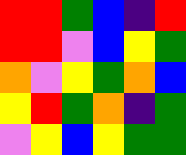[["red", "red", "green", "blue", "indigo", "red"], ["red", "red", "violet", "blue", "yellow", "green"], ["orange", "violet", "yellow", "green", "orange", "blue"], ["yellow", "red", "green", "orange", "indigo", "green"], ["violet", "yellow", "blue", "yellow", "green", "green"]]